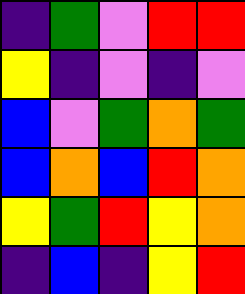[["indigo", "green", "violet", "red", "red"], ["yellow", "indigo", "violet", "indigo", "violet"], ["blue", "violet", "green", "orange", "green"], ["blue", "orange", "blue", "red", "orange"], ["yellow", "green", "red", "yellow", "orange"], ["indigo", "blue", "indigo", "yellow", "red"]]